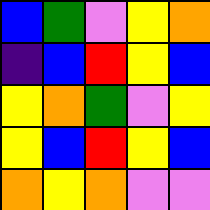[["blue", "green", "violet", "yellow", "orange"], ["indigo", "blue", "red", "yellow", "blue"], ["yellow", "orange", "green", "violet", "yellow"], ["yellow", "blue", "red", "yellow", "blue"], ["orange", "yellow", "orange", "violet", "violet"]]